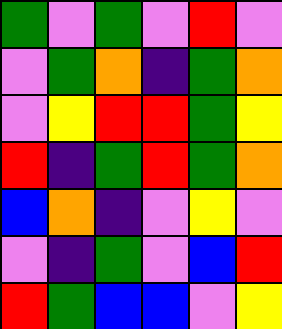[["green", "violet", "green", "violet", "red", "violet"], ["violet", "green", "orange", "indigo", "green", "orange"], ["violet", "yellow", "red", "red", "green", "yellow"], ["red", "indigo", "green", "red", "green", "orange"], ["blue", "orange", "indigo", "violet", "yellow", "violet"], ["violet", "indigo", "green", "violet", "blue", "red"], ["red", "green", "blue", "blue", "violet", "yellow"]]